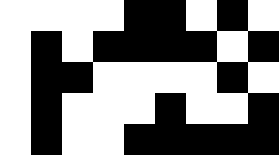[["white", "white", "white", "white", "black", "black", "white", "black", "white"], ["white", "black", "white", "black", "black", "black", "black", "white", "black"], ["white", "black", "black", "white", "white", "white", "white", "black", "white"], ["white", "black", "white", "white", "white", "black", "white", "white", "black"], ["white", "black", "white", "white", "black", "black", "black", "black", "black"]]